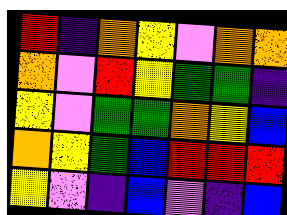[["red", "indigo", "orange", "yellow", "violet", "orange", "orange"], ["orange", "violet", "red", "yellow", "green", "green", "indigo"], ["yellow", "violet", "green", "green", "orange", "yellow", "blue"], ["orange", "yellow", "green", "blue", "red", "red", "red"], ["yellow", "violet", "indigo", "blue", "violet", "indigo", "blue"]]